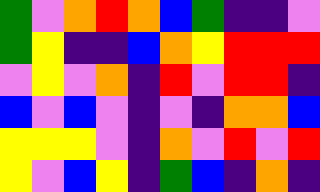[["green", "violet", "orange", "red", "orange", "blue", "green", "indigo", "indigo", "violet"], ["green", "yellow", "indigo", "indigo", "blue", "orange", "yellow", "red", "red", "red"], ["violet", "yellow", "violet", "orange", "indigo", "red", "violet", "red", "red", "indigo"], ["blue", "violet", "blue", "violet", "indigo", "violet", "indigo", "orange", "orange", "blue"], ["yellow", "yellow", "yellow", "violet", "indigo", "orange", "violet", "red", "violet", "red"], ["yellow", "violet", "blue", "yellow", "indigo", "green", "blue", "indigo", "orange", "indigo"]]